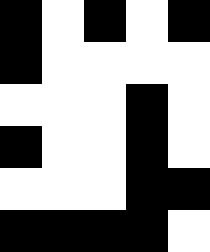[["black", "white", "black", "white", "black"], ["black", "white", "white", "white", "white"], ["white", "white", "white", "black", "white"], ["black", "white", "white", "black", "white"], ["white", "white", "white", "black", "black"], ["black", "black", "black", "black", "white"]]